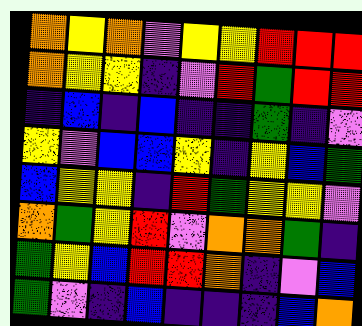[["orange", "yellow", "orange", "violet", "yellow", "yellow", "red", "red", "red"], ["orange", "yellow", "yellow", "indigo", "violet", "red", "green", "red", "red"], ["indigo", "blue", "indigo", "blue", "indigo", "indigo", "green", "indigo", "violet"], ["yellow", "violet", "blue", "blue", "yellow", "indigo", "yellow", "blue", "green"], ["blue", "yellow", "yellow", "indigo", "red", "green", "yellow", "yellow", "violet"], ["orange", "green", "yellow", "red", "violet", "orange", "orange", "green", "indigo"], ["green", "yellow", "blue", "red", "red", "orange", "indigo", "violet", "blue"], ["green", "violet", "indigo", "blue", "indigo", "indigo", "indigo", "blue", "orange"]]